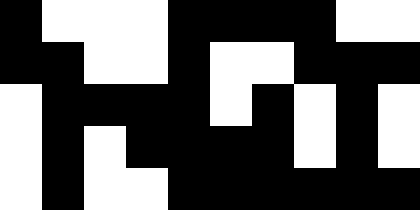[["black", "white", "white", "white", "black", "black", "black", "black", "white", "white"], ["black", "black", "white", "white", "black", "white", "white", "black", "black", "black"], ["white", "black", "black", "black", "black", "white", "black", "white", "black", "white"], ["white", "black", "white", "black", "black", "black", "black", "white", "black", "white"], ["white", "black", "white", "white", "black", "black", "black", "black", "black", "black"]]